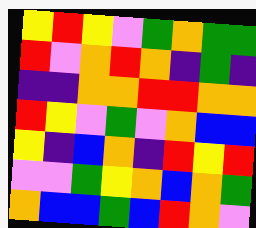[["yellow", "red", "yellow", "violet", "green", "orange", "green", "green"], ["red", "violet", "orange", "red", "orange", "indigo", "green", "indigo"], ["indigo", "indigo", "orange", "orange", "red", "red", "orange", "orange"], ["red", "yellow", "violet", "green", "violet", "orange", "blue", "blue"], ["yellow", "indigo", "blue", "orange", "indigo", "red", "yellow", "red"], ["violet", "violet", "green", "yellow", "orange", "blue", "orange", "green"], ["orange", "blue", "blue", "green", "blue", "red", "orange", "violet"]]